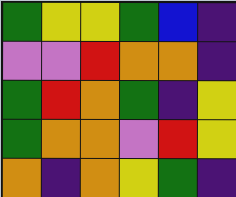[["green", "yellow", "yellow", "green", "blue", "indigo"], ["violet", "violet", "red", "orange", "orange", "indigo"], ["green", "red", "orange", "green", "indigo", "yellow"], ["green", "orange", "orange", "violet", "red", "yellow"], ["orange", "indigo", "orange", "yellow", "green", "indigo"]]